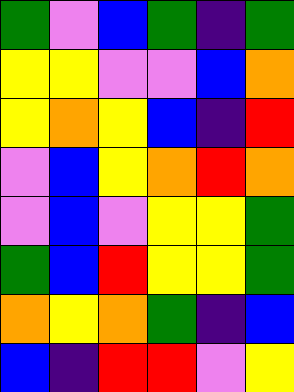[["green", "violet", "blue", "green", "indigo", "green"], ["yellow", "yellow", "violet", "violet", "blue", "orange"], ["yellow", "orange", "yellow", "blue", "indigo", "red"], ["violet", "blue", "yellow", "orange", "red", "orange"], ["violet", "blue", "violet", "yellow", "yellow", "green"], ["green", "blue", "red", "yellow", "yellow", "green"], ["orange", "yellow", "orange", "green", "indigo", "blue"], ["blue", "indigo", "red", "red", "violet", "yellow"]]